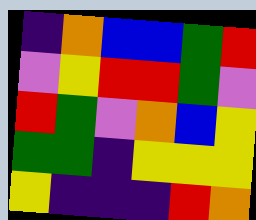[["indigo", "orange", "blue", "blue", "green", "red"], ["violet", "yellow", "red", "red", "green", "violet"], ["red", "green", "violet", "orange", "blue", "yellow"], ["green", "green", "indigo", "yellow", "yellow", "yellow"], ["yellow", "indigo", "indigo", "indigo", "red", "orange"]]